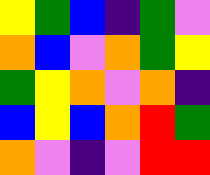[["yellow", "green", "blue", "indigo", "green", "violet"], ["orange", "blue", "violet", "orange", "green", "yellow"], ["green", "yellow", "orange", "violet", "orange", "indigo"], ["blue", "yellow", "blue", "orange", "red", "green"], ["orange", "violet", "indigo", "violet", "red", "red"]]